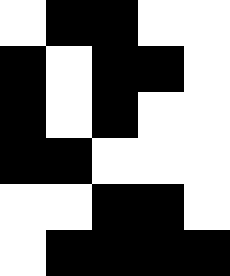[["white", "black", "black", "white", "white"], ["black", "white", "black", "black", "white"], ["black", "white", "black", "white", "white"], ["black", "black", "white", "white", "white"], ["white", "white", "black", "black", "white"], ["white", "black", "black", "black", "black"]]